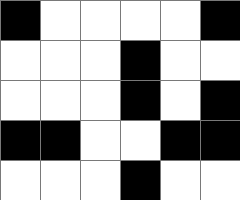[["black", "white", "white", "white", "white", "black"], ["white", "white", "white", "black", "white", "white"], ["white", "white", "white", "black", "white", "black"], ["black", "black", "white", "white", "black", "black"], ["white", "white", "white", "black", "white", "white"]]